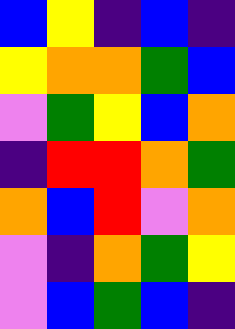[["blue", "yellow", "indigo", "blue", "indigo"], ["yellow", "orange", "orange", "green", "blue"], ["violet", "green", "yellow", "blue", "orange"], ["indigo", "red", "red", "orange", "green"], ["orange", "blue", "red", "violet", "orange"], ["violet", "indigo", "orange", "green", "yellow"], ["violet", "blue", "green", "blue", "indigo"]]